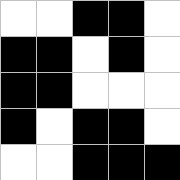[["white", "white", "black", "black", "white"], ["black", "black", "white", "black", "white"], ["black", "black", "white", "white", "white"], ["black", "white", "black", "black", "white"], ["white", "white", "black", "black", "black"]]